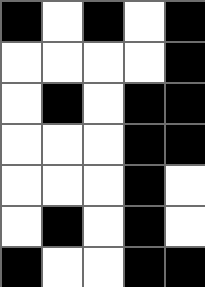[["black", "white", "black", "white", "black"], ["white", "white", "white", "white", "black"], ["white", "black", "white", "black", "black"], ["white", "white", "white", "black", "black"], ["white", "white", "white", "black", "white"], ["white", "black", "white", "black", "white"], ["black", "white", "white", "black", "black"]]